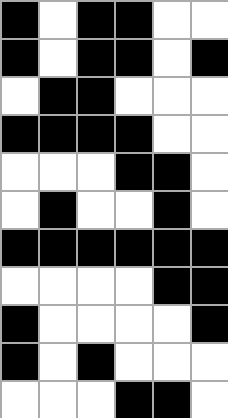[["black", "white", "black", "black", "white", "white"], ["black", "white", "black", "black", "white", "black"], ["white", "black", "black", "white", "white", "white"], ["black", "black", "black", "black", "white", "white"], ["white", "white", "white", "black", "black", "white"], ["white", "black", "white", "white", "black", "white"], ["black", "black", "black", "black", "black", "black"], ["white", "white", "white", "white", "black", "black"], ["black", "white", "white", "white", "white", "black"], ["black", "white", "black", "white", "white", "white"], ["white", "white", "white", "black", "black", "white"]]